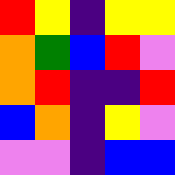[["red", "yellow", "indigo", "yellow", "yellow"], ["orange", "green", "blue", "red", "violet"], ["orange", "red", "indigo", "indigo", "red"], ["blue", "orange", "indigo", "yellow", "violet"], ["violet", "violet", "indigo", "blue", "blue"]]